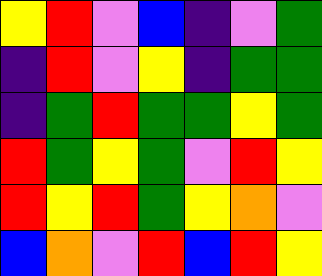[["yellow", "red", "violet", "blue", "indigo", "violet", "green"], ["indigo", "red", "violet", "yellow", "indigo", "green", "green"], ["indigo", "green", "red", "green", "green", "yellow", "green"], ["red", "green", "yellow", "green", "violet", "red", "yellow"], ["red", "yellow", "red", "green", "yellow", "orange", "violet"], ["blue", "orange", "violet", "red", "blue", "red", "yellow"]]